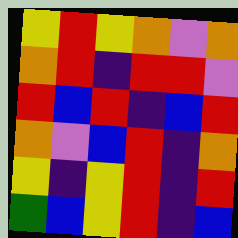[["yellow", "red", "yellow", "orange", "violet", "orange"], ["orange", "red", "indigo", "red", "red", "violet"], ["red", "blue", "red", "indigo", "blue", "red"], ["orange", "violet", "blue", "red", "indigo", "orange"], ["yellow", "indigo", "yellow", "red", "indigo", "red"], ["green", "blue", "yellow", "red", "indigo", "blue"]]